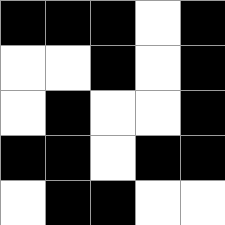[["black", "black", "black", "white", "black"], ["white", "white", "black", "white", "black"], ["white", "black", "white", "white", "black"], ["black", "black", "white", "black", "black"], ["white", "black", "black", "white", "white"]]